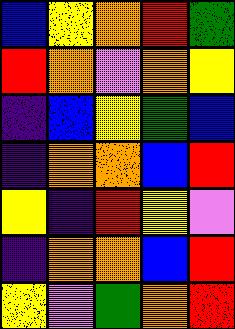[["blue", "yellow", "orange", "red", "green"], ["red", "orange", "violet", "orange", "yellow"], ["indigo", "blue", "yellow", "green", "blue"], ["indigo", "orange", "orange", "blue", "red"], ["yellow", "indigo", "red", "yellow", "violet"], ["indigo", "orange", "orange", "blue", "red"], ["yellow", "violet", "green", "orange", "red"]]